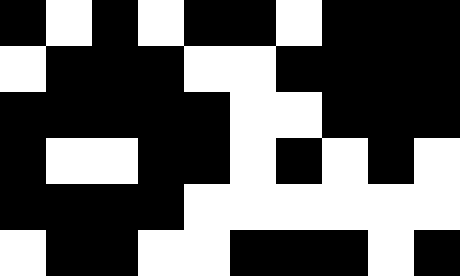[["black", "white", "black", "white", "black", "black", "white", "black", "black", "black"], ["white", "black", "black", "black", "white", "white", "black", "black", "black", "black"], ["black", "black", "black", "black", "black", "white", "white", "black", "black", "black"], ["black", "white", "white", "black", "black", "white", "black", "white", "black", "white"], ["black", "black", "black", "black", "white", "white", "white", "white", "white", "white"], ["white", "black", "black", "white", "white", "black", "black", "black", "white", "black"]]